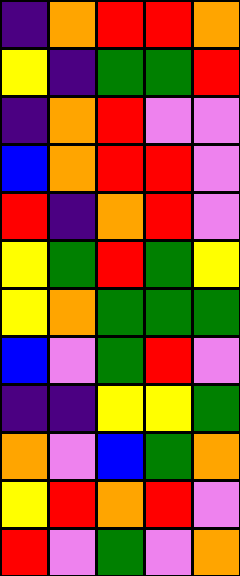[["indigo", "orange", "red", "red", "orange"], ["yellow", "indigo", "green", "green", "red"], ["indigo", "orange", "red", "violet", "violet"], ["blue", "orange", "red", "red", "violet"], ["red", "indigo", "orange", "red", "violet"], ["yellow", "green", "red", "green", "yellow"], ["yellow", "orange", "green", "green", "green"], ["blue", "violet", "green", "red", "violet"], ["indigo", "indigo", "yellow", "yellow", "green"], ["orange", "violet", "blue", "green", "orange"], ["yellow", "red", "orange", "red", "violet"], ["red", "violet", "green", "violet", "orange"]]